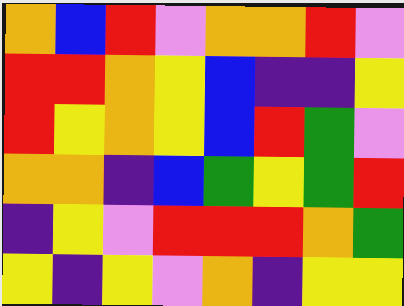[["orange", "blue", "red", "violet", "orange", "orange", "red", "violet"], ["red", "red", "orange", "yellow", "blue", "indigo", "indigo", "yellow"], ["red", "yellow", "orange", "yellow", "blue", "red", "green", "violet"], ["orange", "orange", "indigo", "blue", "green", "yellow", "green", "red"], ["indigo", "yellow", "violet", "red", "red", "red", "orange", "green"], ["yellow", "indigo", "yellow", "violet", "orange", "indigo", "yellow", "yellow"]]